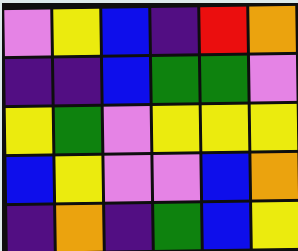[["violet", "yellow", "blue", "indigo", "red", "orange"], ["indigo", "indigo", "blue", "green", "green", "violet"], ["yellow", "green", "violet", "yellow", "yellow", "yellow"], ["blue", "yellow", "violet", "violet", "blue", "orange"], ["indigo", "orange", "indigo", "green", "blue", "yellow"]]